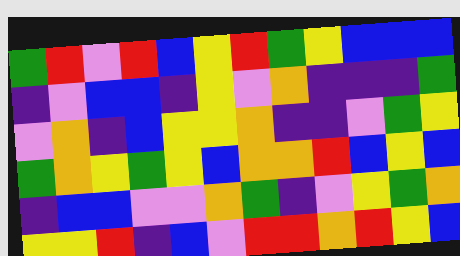[["green", "red", "violet", "red", "blue", "yellow", "red", "green", "yellow", "blue", "blue", "blue"], ["indigo", "violet", "blue", "blue", "indigo", "yellow", "violet", "orange", "indigo", "indigo", "indigo", "green"], ["violet", "orange", "indigo", "blue", "yellow", "yellow", "orange", "indigo", "indigo", "violet", "green", "yellow"], ["green", "orange", "yellow", "green", "yellow", "blue", "orange", "orange", "red", "blue", "yellow", "blue"], ["indigo", "blue", "blue", "violet", "violet", "orange", "green", "indigo", "violet", "yellow", "green", "orange"], ["yellow", "yellow", "red", "indigo", "blue", "violet", "red", "red", "orange", "red", "yellow", "blue"]]